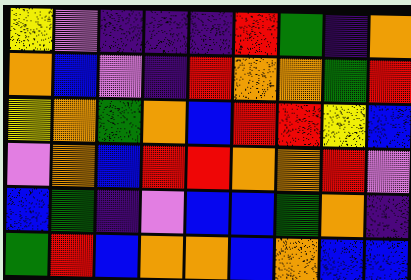[["yellow", "violet", "indigo", "indigo", "indigo", "red", "green", "indigo", "orange"], ["orange", "blue", "violet", "indigo", "red", "orange", "orange", "green", "red"], ["yellow", "orange", "green", "orange", "blue", "red", "red", "yellow", "blue"], ["violet", "orange", "blue", "red", "red", "orange", "orange", "red", "violet"], ["blue", "green", "indigo", "violet", "blue", "blue", "green", "orange", "indigo"], ["green", "red", "blue", "orange", "orange", "blue", "orange", "blue", "blue"]]